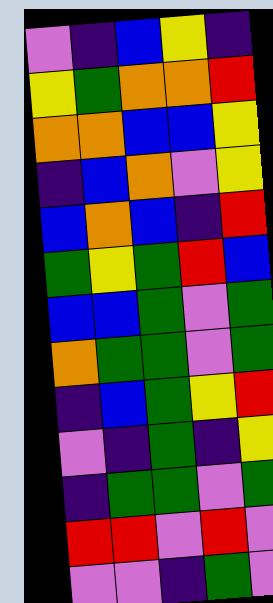[["violet", "indigo", "blue", "yellow", "indigo"], ["yellow", "green", "orange", "orange", "red"], ["orange", "orange", "blue", "blue", "yellow"], ["indigo", "blue", "orange", "violet", "yellow"], ["blue", "orange", "blue", "indigo", "red"], ["green", "yellow", "green", "red", "blue"], ["blue", "blue", "green", "violet", "green"], ["orange", "green", "green", "violet", "green"], ["indigo", "blue", "green", "yellow", "red"], ["violet", "indigo", "green", "indigo", "yellow"], ["indigo", "green", "green", "violet", "green"], ["red", "red", "violet", "red", "violet"], ["violet", "violet", "indigo", "green", "violet"]]